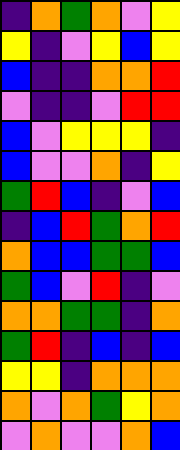[["indigo", "orange", "green", "orange", "violet", "yellow"], ["yellow", "indigo", "violet", "yellow", "blue", "yellow"], ["blue", "indigo", "indigo", "orange", "orange", "red"], ["violet", "indigo", "indigo", "violet", "red", "red"], ["blue", "violet", "yellow", "yellow", "yellow", "indigo"], ["blue", "violet", "violet", "orange", "indigo", "yellow"], ["green", "red", "blue", "indigo", "violet", "blue"], ["indigo", "blue", "red", "green", "orange", "red"], ["orange", "blue", "blue", "green", "green", "blue"], ["green", "blue", "violet", "red", "indigo", "violet"], ["orange", "orange", "green", "green", "indigo", "orange"], ["green", "red", "indigo", "blue", "indigo", "blue"], ["yellow", "yellow", "indigo", "orange", "orange", "orange"], ["orange", "violet", "orange", "green", "yellow", "orange"], ["violet", "orange", "violet", "violet", "orange", "blue"]]